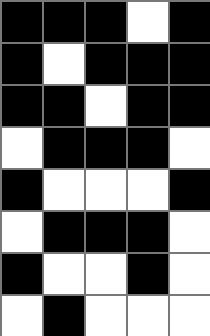[["black", "black", "black", "white", "black"], ["black", "white", "black", "black", "black"], ["black", "black", "white", "black", "black"], ["white", "black", "black", "black", "white"], ["black", "white", "white", "white", "black"], ["white", "black", "black", "black", "white"], ["black", "white", "white", "black", "white"], ["white", "black", "white", "white", "white"]]